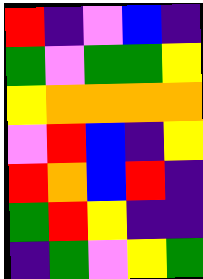[["red", "indigo", "violet", "blue", "indigo"], ["green", "violet", "green", "green", "yellow"], ["yellow", "orange", "orange", "orange", "orange"], ["violet", "red", "blue", "indigo", "yellow"], ["red", "orange", "blue", "red", "indigo"], ["green", "red", "yellow", "indigo", "indigo"], ["indigo", "green", "violet", "yellow", "green"]]